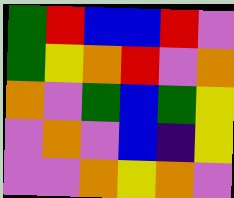[["green", "red", "blue", "blue", "red", "violet"], ["green", "yellow", "orange", "red", "violet", "orange"], ["orange", "violet", "green", "blue", "green", "yellow"], ["violet", "orange", "violet", "blue", "indigo", "yellow"], ["violet", "violet", "orange", "yellow", "orange", "violet"]]